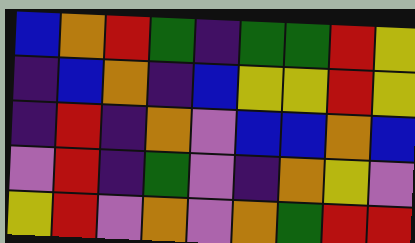[["blue", "orange", "red", "green", "indigo", "green", "green", "red", "yellow"], ["indigo", "blue", "orange", "indigo", "blue", "yellow", "yellow", "red", "yellow"], ["indigo", "red", "indigo", "orange", "violet", "blue", "blue", "orange", "blue"], ["violet", "red", "indigo", "green", "violet", "indigo", "orange", "yellow", "violet"], ["yellow", "red", "violet", "orange", "violet", "orange", "green", "red", "red"]]